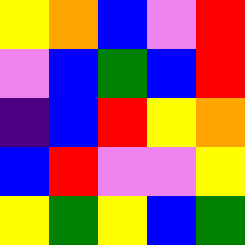[["yellow", "orange", "blue", "violet", "red"], ["violet", "blue", "green", "blue", "red"], ["indigo", "blue", "red", "yellow", "orange"], ["blue", "red", "violet", "violet", "yellow"], ["yellow", "green", "yellow", "blue", "green"]]